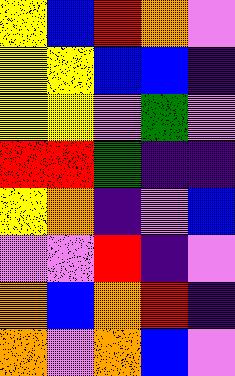[["yellow", "blue", "red", "orange", "violet"], ["yellow", "yellow", "blue", "blue", "indigo"], ["yellow", "yellow", "violet", "green", "violet"], ["red", "red", "green", "indigo", "indigo"], ["yellow", "orange", "indigo", "violet", "blue"], ["violet", "violet", "red", "indigo", "violet"], ["orange", "blue", "orange", "red", "indigo"], ["orange", "violet", "orange", "blue", "violet"]]